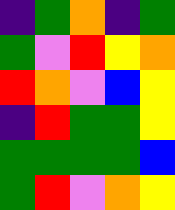[["indigo", "green", "orange", "indigo", "green"], ["green", "violet", "red", "yellow", "orange"], ["red", "orange", "violet", "blue", "yellow"], ["indigo", "red", "green", "green", "yellow"], ["green", "green", "green", "green", "blue"], ["green", "red", "violet", "orange", "yellow"]]